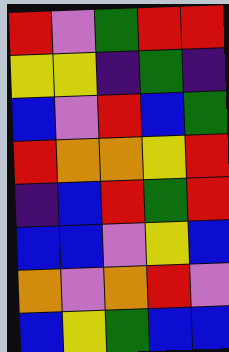[["red", "violet", "green", "red", "red"], ["yellow", "yellow", "indigo", "green", "indigo"], ["blue", "violet", "red", "blue", "green"], ["red", "orange", "orange", "yellow", "red"], ["indigo", "blue", "red", "green", "red"], ["blue", "blue", "violet", "yellow", "blue"], ["orange", "violet", "orange", "red", "violet"], ["blue", "yellow", "green", "blue", "blue"]]